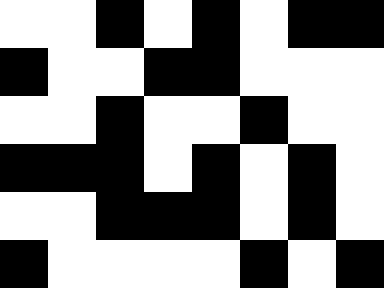[["white", "white", "black", "white", "black", "white", "black", "black"], ["black", "white", "white", "black", "black", "white", "white", "white"], ["white", "white", "black", "white", "white", "black", "white", "white"], ["black", "black", "black", "white", "black", "white", "black", "white"], ["white", "white", "black", "black", "black", "white", "black", "white"], ["black", "white", "white", "white", "white", "black", "white", "black"]]